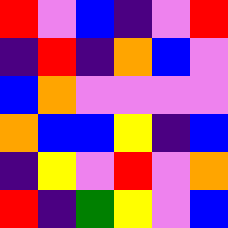[["red", "violet", "blue", "indigo", "violet", "red"], ["indigo", "red", "indigo", "orange", "blue", "violet"], ["blue", "orange", "violet", "violet", "violet", "violet"], ["orange", "blue", "blue", "yellow", "indigo", "blue"], ["indigo", "yellow", "violet", "red", "violet", "orange"], ["red", "indigo", "green", "yellow", "violet", "blue"]]